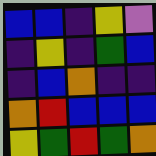[["blue", "blue", "indigo", "yellow", "violet"], ["indigo", "yellow", "indigo", "green", "blue"], ["indigo", "blue", "orange", "indigo", "indigo"], ["orange", "red", "blue", "blue", "blue"], ["yellow", "green", "red", "green", "orange"]]